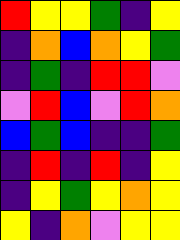[["red", "yellow", "yellow", "green", "indigo", "yellow"], ["indigo", "orange", "blue", "orange", "yellow", "green"], ["indigo", "green", "indigo", "red", "red", "violet"], ["violet", "red", "blue", "violet", "red", "orange"], ["blue", "green", "blue", "indigo", "indigo", "green"], ["indigo", "red", "indigo", "red", "indigo", "yellow"], ["indigo", "yellow", "green", "yellow", "orange", "yellow"], ["yellow", "indigo", "orange", "violet", "yellow", "yellow"]]